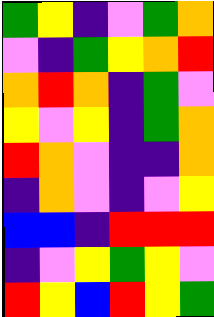[["green", "yellow", "indigo", "violet", "green", "orange"], ["violet", "indigo", "green", "yellow", "orange", "red"], ["orange", "red", "orange", "indigo", "green", "violet"], ["yellow", "violet", "yellow", "indigo", "green", "orange"], ["red", "orange", "violet", "indigo", "indigo", "orange"], ["indigo", "orange", "violet", "indigo", "violet", "yellow"], ["blue", "blue", "indigo", "red", "red", "red"], ["indigo", "violet", "yellow", "green", "yellow", "violet"], ["red", "yellow", "blue", "red", "yellow", "green"]]